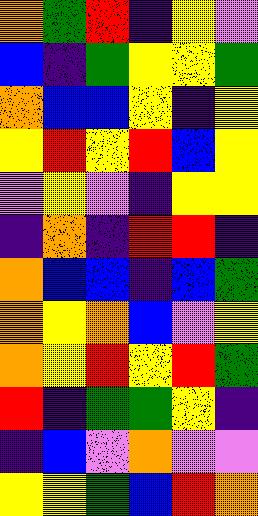[["orange", "green", "red", "indigo", "yellow", "violet"], ["blue", "indigo", "green", "yellow", "yellow", "green"], ["orange", "blue", "blue", "yellow", "indigo", "yellow"], ["yellow", "red", "yellow", "red", "blue", "yellow"], ["violet", "yellow", "violet", "indigo", "yellow", "yellow"], ["indigo", "orange", "indigo", "red", "red", "indigo"], ["orange", "blue", "blue", "indigo", "blue", "green"], ["orange", "yellow", "orange", "blue", "violet", "yellow"], ["orange", "yellow", "red", "yellow", "red", "green"], ["red", "indigo", "green", "green", "yellow", "indigo"], ["indigo", "blue", "violet", "orange", "violet", "violet"], ["yellow", "yellow", "green", "blue", "red", "orange"]]